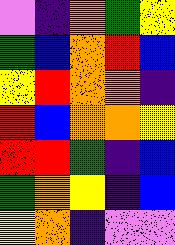[["violet", "indigo", "orange", "green", "yellow"], ["green", "blue", "orange", "red", "blue"], ["yellow", "red", "orange", "orange", "indigo"], ["red", "blue", "orange", "orange", "yellow"], ["red", "red", "green", "indigo", "blue"], ["green", "orange", "yellow", "indigo", "blue"], ["yellow", "orange", "indigo", "violet", "violet"]]